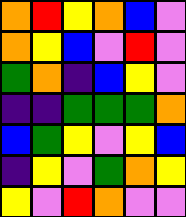[["orange", "red", "yellow", "orange", "blue", "violet"], ["orange", "yellow", "blue", "violet", "red", "violet"], ["green", "orange", "indigo", "blue", "yellow", "violet"], ["indigo", "indigo", "green", "green", "green", "orange"], ["blue", "green", "yellow", "violet", "yellow", "blue"], ["indigo", "yellow", "violet", "green", "orange", "yellow"], ["yellow", "violet", "red", "orange", "violet", "violet"]]